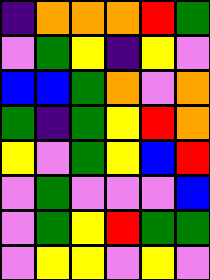[["indigo", "orange", "orange", "orange", "red", "green"], ["violet", "green", "yellow", "indigo", "yellow", "violet"], ["blue", "blue", "green", "orange", "violet", "orange"], ["green", "indigo", "green", "yellow", "red", "orange"], ["yellow", "violet", "green", "yellow", "blue", "red"], ["violet", "green", "violet", "violet", "violet", "blue"], ["violet", "green", "yellow", "red", "green", "green"], ["violet", "yellow", "yellow", "violet", "yellow", "violet"]]